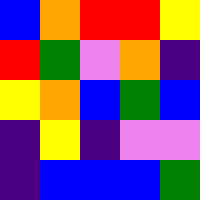[["blue", "orange", "red", "red", "yellow"], ["red", "green", "violet", "orange", "indigo"], ["yellow", "orange", "blue", "green", "blue"], ["indigo", "yellow", "indigo", "violet", "violet"], ["indigo", "blue", "blue", "blue", "green"]]